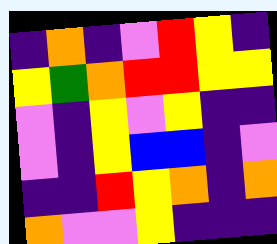[["indigo", "orange", "indigo", "violet", "red", "yellow", "indigo"], ["yellow", "green", "orange", "red", "red", "yellow", "yellow"], ["violet", "indigo", "yellow", "violet", "yellow", "indigo", "indigo"], ["violet", "indigo", "yellow", "blue", "blue", "indigo", "violet"], ["indigo", "indigo", "red", "yellow", "orange", "indigo", "orange"], ["orange", "violet", "violet", "yellow", "indigo", "indigo", "indigo"]]